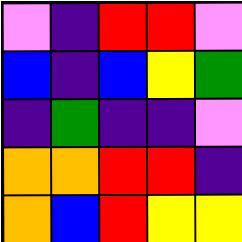[["violet", "indigo", "red", "red", "violet"], ["blue", "indigo", "blue", "yellow", "green"], ["indigo", "green", "indigo", "indigo", "violet"], ["orange", "orange", "red", "red", "indigo"], ["orange", "blue", "red", "yellow", "yellow"]]